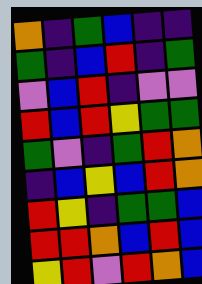[["orange", "indigo", "green", "blue", "indigo", "indigo"], ["green", "indigo", "blue", "red", "indigo", "green"], ["violet", "blue", "red", "indigo", "violet", "violet"], ["red", "blue", "red", "yellow", "green", "green"], ["green", "violet", "indigo", "green", "red", "orange"], ["indigo", "blue", "yellow", "blue", "red", "orange"], ["red", "yellow", "indigo", "green", "green", "blue"], ["red", "red", "orange", "blue", "red", "blue"], ["yellow", "red", "violet", "red", "orange", "blue"]]